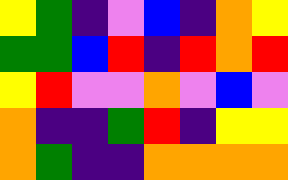[["yellow", "green", "indigo", "violet", "blue", "indigo", "orange", "yellow"], ["green", "green", "blue", "red", "indigo", "red", "orange", "red"], ["yellow", "red", "violet", "violet", "orange", "violet", "blue", "violet"], ["orange", "indigo", "indigo", "green", "red", "indigo", "yellow", "yellow"], ["orange", "green", "indigo", "indigo", "orange", "orange", "orange", "orange"]]